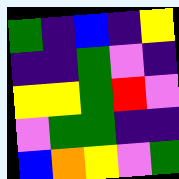[["green", "indigo", "blue", "indigo", "yellow"], ["indigo", "indigo", "green", "violet", "indigo"], ["yellow", "yellow", "green", "red", "violet"], ["violet", "green", "green", "indigo", "indigo"], ["blue", "orange", "yellow", "violet", "green"]]